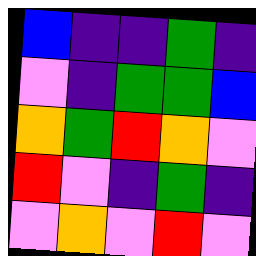[["blue", "indigo", "indigo", "green", "indigo"], ["violet", "indigo", "green", "green", "blue"], ["orange", "green", "red", "orange", "violet"], ["red", "violet", "indigo", "green", "indigo"], ["violet", "orange", "violet", "red", "violet"]]